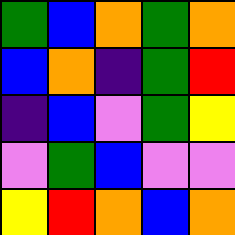[["green", "blue", "orange", "green", "orange"], ["blue", "orange", "indigo", "green", "red"], ["indigo", "blue", "violet", "green", "yellow"], ["violet", "green", "blue", "violet", "violet"], ["yellow", "red", "orange", "blue", "orange"]]